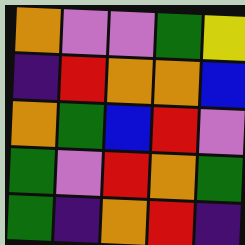[["orange", "violet", "violet", "green", "yellow"], ["indigo", "red", "orange", "orange", "blue"], ["orange", "green", "blue", "red", "violet"], ["green", "violet", "red", "orange", "green"], ["green", "indigo", "orange", "red", "indigo"]]